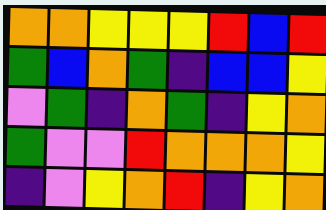[["orange", "orange", "yellow", "yellow", "yellow", "red", "blue", "red"], ["green", "blue", "orange", "green", "indigo", "blue", "blue", "yellow"], ["violet", "green", "indigo", "orange", "green", "indigo", "yellow", "orange"], ["green", "violet", "violet", "red", "orange", "orange", "orange", "yellow"], ["indigo", "violet", "yellow", "orange", "red", "indigo", "yellow", "orange"]]